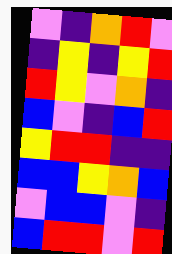[["violet", "indigo", "orange", "red", "violet"], ["indigo", "yellow", "indigo", "yellow", "red"], ["red", "yellow", "violet", "orange", "indigo"], ["blue", "violet", "indigo", "blue", "red"], ["yellow", "red", "red", "indigo", "indigo"], ["blue", "blue", "yellow", "orange", "blue"], ["violet", "blue", "blue", "violet", "indigo"], ["blue", "red", "red", "violet", "red"]]